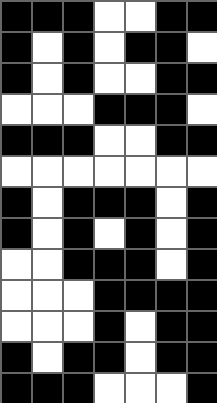[["black", "black", "black", "white", "white", "black", "black"], ["black", "white", "black", "white", "black", "black", "white"], ["black", "white", "black", "white", "white", "black", "black"], ["white", "white", "white", "black", "black", "black", "white"], ["black", "black", "black", "white", "white", "black", "black"], ["white", "white", "white", "white", "white", "white", "white"], ["black", "white", "black", "black", "black", "white", "black"], ["black", "white", "black", "white", "black", "white", "black"], ["white", "white", "black", "black", "black", "white", "black"], ["white", "white", "white", "black", "black", "black", "black"], ["white", "white", "white", "black", "white", "black", "black"], ["black", "white", "black", "black", "white", "black", "black"], ["black", "black", "black", "white", "white", "white", "black"]]